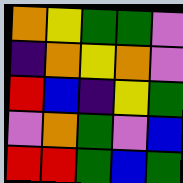[["orange", "yellow", "green", "green", "violet"], ["indigo", "orange", "yellow", "orange", "violet"], ["red", "blue", "indigo", "yellow", "green"], ["violet", "orange", "green", "violet", "blue"], ["red", "red", "green", "blue", "green"]]